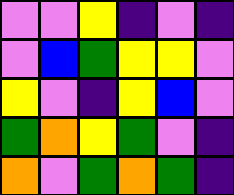[["violet", "violet", "yellow", "indigo", "violet", "indigo"], ["violet", "blue", "green", "yellow", "yellow", "violet"], ["yellow", "violet", "indigo", "yellow", "blue", "violet"], ["green", "orange", "yellow", "green", "violet", "indigo"], ["orange", "violet", "green", "orange", "green", "indigo"]]